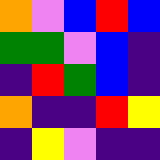[["orange", "violet", "blue", "red", "blue"], ["green", "green", "violet", "blue", "indigo"], ["indigo", "red", "green", "blue", "indigo"], ["orange", "indigo", "indigo", "red", "yellow"], ["indigo", "yellow", "violet", "indigo", "indigo"]]